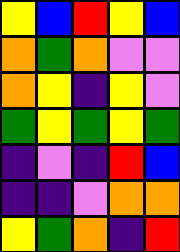[["yellow", "blue", "red", "yellow", "blue"], ["orange", "green", "orange", "violet", "violet"], ["orange", "yellow", "indigo", "yellow", "violet"], ["green", "yellow", "green", "yellow", "green"], ["indigo", "violet", "indigo", "red", "blue"], ["indigo", "indigo", "violet", "orange", "orange"], ["yellow", "green", "orange", "indigo", "red"]]